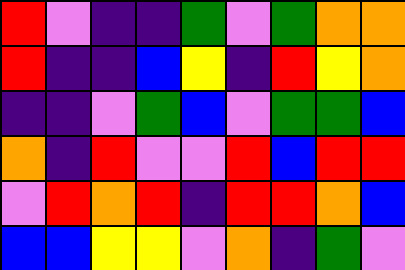[["red", "violet", "indigo", "indigo", "green", "violet", "green", "orange", "orange"], ["red", "indigo", "indigo", "blue", "yellow", "indigo", "red", "yellow", "orange"], ["indigo", "indigo", "violet", "green", "blue", "violet", "green", "green", "blue"], ["orange", "indigo", "red", "violet", "violet", "red", "blue", "red", "red"], ["violet", "red", "orange", "red", "indigo", "red", "red", "orange", "blue"], ["blue", "blue", "yellow", "yellow", "violet", "orange", "indigo", "green", "violet"]]